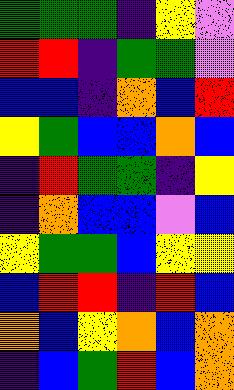[["green", "green", "green", "indigo", "yellow", "violet"], ["red", "red", "indigo", "green", "green", "violet"], ["blue", "blue", "indigo", "orange", "blue", "red"], ["yellow", "green", "blue", "blue", "orange", "blue"], ["indigo", "red", "green", "green", "indigo", "yellow"], ["indigo", "orange", "blue", "blue", "violet", "blue"], ["yellow", "green", "green", "blue", "yellow", "yellow"], ["blue", "red", "red", "indigo", "red", "blue"], ["orange", "blue", "yellow", "orange", "blue", "orange"], ["indigo", "blue", "green", "red", "blue", "orange"]]